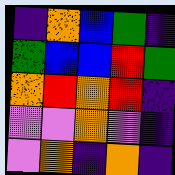[["indigo", "orange", "blue", "green", "indigo"], ["green", "blue", "blue", "red", "green"], ["orange", "red", "orange", "red", "indigo"], ["violet", "violet", "orange", "violet", "indigo"], ["violet", "orange", "indigo", "orange", "indigo"]]